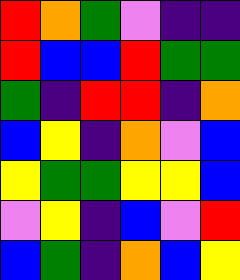[["red", "orange", "green", "violet", "indigo", "indigo"], ["red", "blue", "blue", "red", "green", "green"], ["green", "indigo", "red", "red", "indigo", "orange"], ["blue", "yellow", "indigo", "orange", "violet", "blue"], ["yellow", "green", "green", "yellow", "yellow", "blue"], ["violet", "yellow", "indigo", "blue", "violet", "red"], ["blue", "green", "indigo", "orange", "blue", "yellow"]]